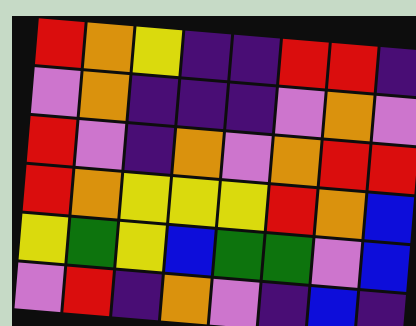[["red", "orange", "yellow", "indigo", "indigo", "red", "red", "indigo"], ["violet", "orange", "indigo", "indigo", "indigo", "violet", "orange", "violet"], ["red", "violet", "indigo", "orange", "violet", "orange", "red", "red"], ["red", "orange", "yellow", "yellow", "yellow", "red", "orange", "blue"], ["yellow", "green", "yellow", "blue", "green", "green", "violet", "blue"], ["violet", "red", "indigo", "orange", "violet", "indigo", "blue", "indigo"]]